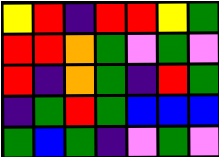[["yellow", "red", "indigo", "red", "red", "yellow", "green"], ["red", "red", "orange", "green", "violet", "green", "violet"], ["red", "indigo", "orange", "green", "indigo", "red", "green"], ["indigo", "green", "red", "green", "blue", "blue", "blue"], ["green", "blue", "green", "indigo", "violet", "green", "violet"]]